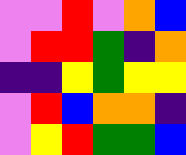[["violet", "violet", "red", "violet", "orange", "blue"], ["violet", "red", "red", "green", "indigo", "orange"], ["indigo", "indigo", "yellow", "green", "yellow", "yellow"], ["violet", "red", "blue", "orange", "orange", "indigo"], ["violet", "yellow", "red", "green", "green", "blue"]]